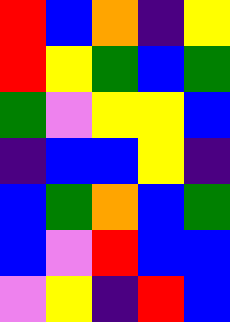[["red", "blue", "orange", "indigo", "yellow"], ["red", "yellow", "green", "blue", "green"], ["green", "violet", "yellow", "yellow", "blue"], ["indigo", "blue", "blue", "yellow", "indigo"], ["blue", "green", "orange", "blue", "green"], ["blue", "violet", "red", "blue", "blue"], ["violet", "yellow", "indigo", "red", "blue"]]